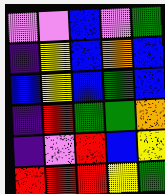[["violet", "violet", "blue", "violet", "green"], ["indigo", "yellow", "blue", "orange", "blue"], ["blue", "yellow", "blue", "green", "blue"], ["indigo", "red", "green", "green", "orange"], ["indigo", "violet", "red", "blue", "yellow"], ["red", "red", "red", "yellow", "green"]]